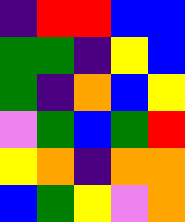[["indigo", "red", "red", "blue", "blue"], ["green", "green", "indigo", "yellow", "blue"], ["green", "indigo", "orange", "blue", "yellow"], ["violet", "green", "blue", "green", "red"], ["yellow", "orange", "indigo", "orange", "orange"], ["blue", "green", "yellow", "violet", "orange"]]